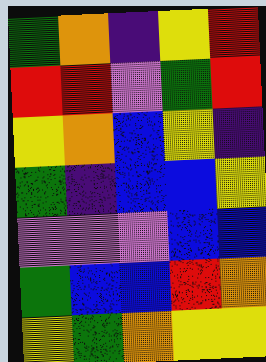[["green", "orange", "indigo", "yellow", "red"], ["red", "red", "violet", "green", "red"], ["yellow", "orange", "blue", "yellow", "indigo"], ["green", "indigo", "blue", "blue", "yellow"], ["violet", "violet", "violet", "blue", "blue"], ["green", "blue", "blue", "red", "orange"], ["yellow", "green", "orange", "yellow", "yellow"]]